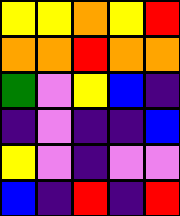[["yellow", "yellow", "orange", "yellow", "red"], ["orange", "orange", "red", "orange", "orange"], ["green", "violet", "yellow", "blue", "indigo"], ["indigo", "violet", "indigo", "indigo", "blue"], ["yellow", "violet", "indigo", "violet", "violet"], ["blue", "indigo", "red", "indigo", "red"]]